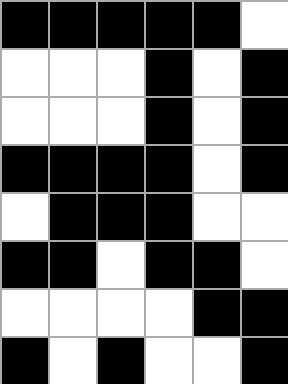[["black", "black", "black", "black", "black", "white"], ["white", "white", "white", "black", "white", "black"], ["white", "white", "white", "black", "white", "black"], ["black", "black", "black", "black", "white", "black"], ["white", "black", "black", "black", "white", "white"], ["black", "black", "white", "black", "black", "white"], ["white", "white", "white", "white", "black", "black"], ["black", "white", "black", "white", "white", "black"]]